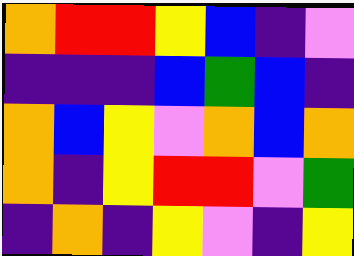[["orange", "red", "red", "yellow", "blue", "indigo", "violet"], ["indigo", "indigo", "indigo", "blue", "green", "blue", "indigo"], ["orange", "blue", "yellow", "violet", "orange", "blue", "orange"], ["orange", "indigo", "yellow", "red", "red", "violet", "green"], ["indigo", "orange", "indigo", "yellow", "violet", "indigo", "yellow"]]